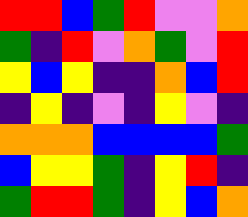[["red", "red", "blue", "green", "red", "violet", "violet", "orange"], ["green", "indigo", "red", "violet", "orange", "green", "violet", "red"], ["yellow", "blue", "yellow", "indigo", "indigo", "orange", "blue", "red"], ["indigo", "yellow", "indigo", "violet", "indigo", "yellow", "violet", "indigo"], ["orange", "orange", "orange", "blue", "blue", "blue", "blue", "green"], ["blue", "yellow", "yellow", "green", "indigo", "yellow", "red", "indigo"], ["green", "red", "red", "green", "indigo", "yellow", "blue", "orange"]]